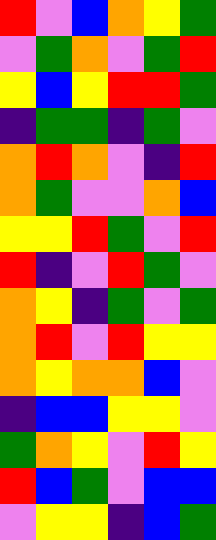[["red", "violet", "blue", "orange", "yellow", "green"], ["violet", "green", "orange", "violet", "green", "red"], ["yellow", "blue", "yellow", "red", "red", "green"], ["indigo", "green", "green", "indigo", "green", "violet"], ["orange", "red", "orange", "violet", "indigo", "red"], ["orange", "green", "violet", "violet", "orange", "blue"], ["yellow", "yellow", "red", "green", "violet", "red"], ["red", "indigo", "violet", "red", "green", "violet"], ["orange", "yellow", "indigo", "green", "violet", "green"], ["orange", "red", "violet", "red", "yellow", "yellow"], ["orange", "yellow", "orange", "orange", "blue", "violet"], ["indigo", "blue", "blue", "yellow", "yellow", "violet"], ["green", "orange", "yellow", "violet", "red", "yellow"], ["red", "blue", "green", "violet", "blue", "blue"], ["violet", "yellow", "yellow", "indigo", "blue", "green"]]